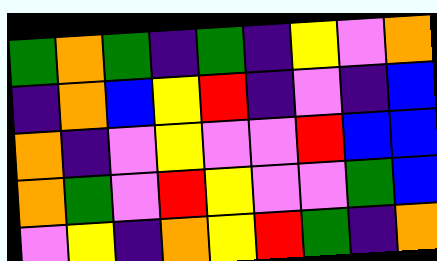[["green", "orange", "green", "indigo", "green", "indigo", "yellow", "violet", "orange"], ["indigo", "orange", "blue", "yellow", "red", "indigo", "violet", "indigo", "blue"], ["orange", "indigo", "violet", "yellow", "violet", "violet", "red", "blue", "blue"], ["orange", "green", "violet", "red", "yellow", "violet", "violet", "green", "blue"], ["violet", "yellow", "indigo", "orange", "yellow", "red", "green", "indigo", "orange"]]